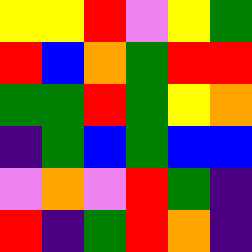[["yellow", "yellow", "red", "violet", "yellow", "green"], ["red", "blue", "orange", "green", "red", "red"], ["green", "green", "red", "green", "yellow", "orange"], ["indigo", "green", "blue", "green", "blue", "blue"], ["violet", "orange", "violet", "red", "green", "indigo"], ["red", "indigo", "green", "red", "orange", "indigo"]]